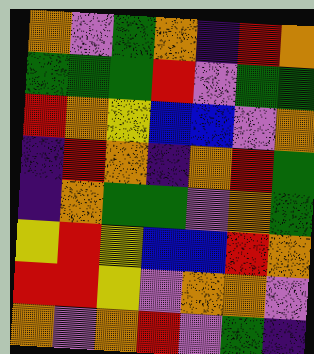[["orange", "violet", "green", "orange", "indigo", "red", "orange"], ["green", "green", "green", "red", "violet", "green", "green"], ["red", "orange", "yellow", "blue", "blue", "violet", "orange"], ["indigo", "red", "orange", "indigo", "orange", "red", "green"], ["indigo", "orange", "green", "green", "violet", "orange", "green"], ["yellow", "red", "yellow", "blue", "blue", "red", "orange"], ["red", "red", "yellow", "violet", "orange", "orange", "violet"], ["orange", "violet", "orange", "red", "violet", "green", "indigo"]]